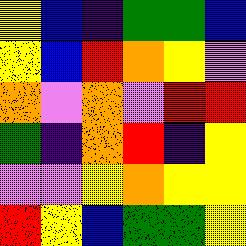[["yellow", "blue", "indigo", "green", "green", "blue"], ["yellow", "blue", "red", "orange", "yellow", "violet"], ["orange", "violet", "orange", "violet", "red", "red"], ["green", "indigo", "orange", "red", "indigo", "yellow"], ["violet", "violet", "yellow", "orange", "yellow", "yellow"], ["red", "yellow", "blue", "green", "green", "yellow"]]